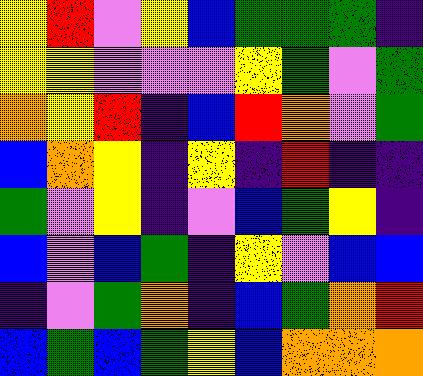[["yellow", "red", "violet", "yellow", "blue", "green", "green", "green", "indigo"], ["yellow", "yellow", "violet", "violet", "violet", "yellow", "green", "violet", "green"], ["orange", "yellow", "red", "indigo", "blue", "red", "orange", "violet", "green"], ["blue", "orange", "yellow", "indigo", "yellow", "indigo", "red", "indigo", "indigo"], ["green", "violet", "yellow", "indigo", "violet", "blue", "green", "yellow", "indigo"], ["blue", "violet", "blue", "green", "indigo", "yellow", "violet", "blue", "blue"], ["indigo", "violet", "green", "orange", "indigo", "blue", "green", "orange", "red"], ["blue", "green", "blue", "green", "yellow", "blue", "orange", "orange", "orange"]]